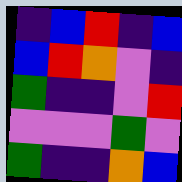[["indigo", "blue", "red", "indigo", "blue"], ["blue", "red", "orange", "violet", "indigo"], ["green", "indigo", "indigo", "violet", "red"], ["violet", "violet", "violet", "green", "violet"], ["green", "indigo", "indigo", "orange", "blue"]]